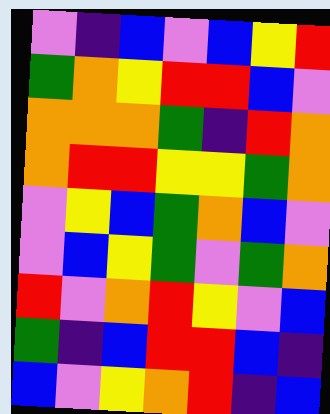[["violet", "indigo", "blue", "violet", "blue", "yellow", "red"], ["green", "orange", "yellow", "red", "red", "blue", "violet"], ["orange", "orange", "orange", "green", "indigo", "red", "orange"], ["orange", "red", "red", "yellow", "yellow", "green", "orange"], ["violet", "yellow", "blue", "green", "orange", "blue", "violet"], ["violet", "blue", "yellow", "green", "violet", "green", "orange"], ["red", "violet", "orange", "red", "yellow", "violet", "blue"], ["green", "indigo", "blue", "red", "red", "blue", "indigo"], ["blue", "violet", "yellow", "orange", "red", "indigo", "blue"]]